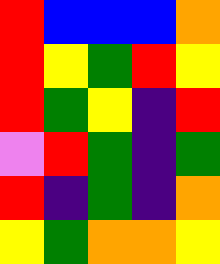[["red", "blue", "blue", "blue", "orange"], ["red", "yellow", "green", "red", "yellow"], ["red", "green", "yellow", "indigo", "red"], ["violet", "red", "green", "indigo", "green"], ["red", "indigo", "green", "indigo", "orange"], ["yellow", "green", "orange", "orange", "yellow"]]